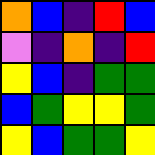[["orange", "blue", "indigo", "red", "blue"], ["violet", "indigo", "orange", "indigo", "red"], ["yellow", "blue", "indigo", "green", "green"], ["blue", "green", "yellow", "yellow", "green"], ["yellow", "blue", "green", "green", "yellow"]]